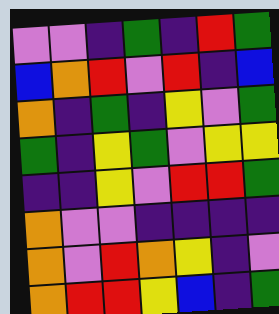[["violet", "violet", "indigo", "green", "indigo", "red", "green"], ["blue", "orange", "red", "violet", "red", "indigo", "blue"], ["orange", "indigo", "green", "indigo", "yellow", "violet", "green"], ["green", "indigo", "yellow", "green", "violet", "yellow", "yellow"], ["indigo", "indigo", "yellow", "violet", "red", "red", "green"], ["orange", "violet", "violet", "indigo", "indigo", "indigo", "indigo"], ["orange", "violet", "red", "orange", "yellow", "indigo", "violet"], ["orange", "red", "red", "yellow", "blue", "indigo", "green"]]